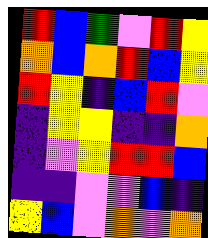[["red", "blue", "green", "violet", "red", "yellow"], ["orange", "blue", "orange", "red", "blue", "yellow"], ["red", "yellow", "indigo", "blue", "red", "violet"], ["indigo", "yellow", "yellow", "indigo", "indigo", "orange"], ["indigo", "violet", "yellow", "red", "red", "blue"], ["indigo", "indigo", "violet", "violet", "blue", "indigo"], ["yellow", "blue", "violet", "orange", "violet", "orange"]]